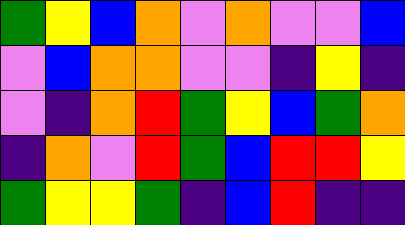[["green", "yellow", "blue", "orange", "violet", "orange", "violet", "violet", "blue"], ["violet", "blue", "orange", "orange", "violet", "violet", "indigo", "yellow", "indigo"], ["violet", "indigo", "orange", "red", "green", "yellow", "blue", "green", "orange"], ["indigo", "orange", "violet", "red", "green", "blue", "red", "red", "yellow"], ["green", "yellow", "yellow", "green", "indigo", "blue", "red", "indigo", "indigo"]]